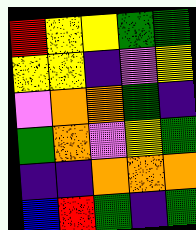[["red", "yellow", "yellow", "green", "green"], ["yellow", "yellow", "indigo", "violet", "yellow"], ["violet", "orange", "orange", "green", "indigo"], ["green", "orange", "violet", "yellow", "green"], ["indigo", "indigo", "orange", "orange", "orange"], ["blue", "red", "green", "indigo", "green"]]